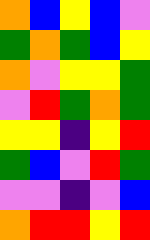[["orange", "blue", "yellow", "blue", "violet"], ["green", "orange", "green", "blue", "yellow"], ["orange", "violet", "yellow", "yellow", "green"], ["violet", "red", "green", "orange", "green"], ["yellow", "yellow", "indigo", "yellow", "red"], ["green", "blue", "violet", "red", "green"], ["violet", "violet", "indigo", "violet", "blue"], ["orange", "red", "red", "yellow", "red"]]